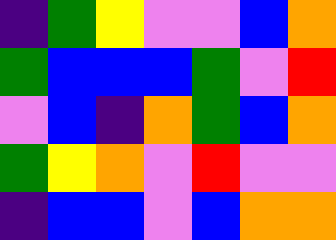[["indigo", "green", "yellow", "violet", "violet", "blue", "orange"], ["green", "blue", "blue", "blue", "green", "violet", "red"], ["violet", "blue", "indigo", "orange", "green", "blue", "orange"], ["green", "yellow", "orange", "violet", "red", "violet", "violet"], ["indigo", "blue", "blue", "violet", "blue", "orange", "orange"]]